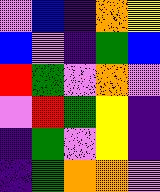[["violet", "blue", "indigo", "orange", "yellow"], ["blue", "violet", "indigo", "green", "blue"], ["red", "green", "violet", "orange", "violet"], ["violet", "red", "green", "yellow", "indigo"], ["indigo", "green", "violet", "yellow", "indigo"], ["indigo", "green", "orange", "orange", "violet"]]